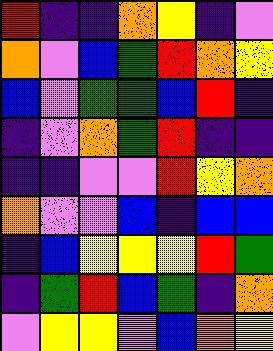[["red", "indigo", "indigo", "orange", "yellow", "indigo", "violet"], ["orange", "violet", "blue", "green", "red", "orange", "yellow"], ["blue", "violet", "green", "green", "blue", "red", "indigo"], ["indigo", "violet", "orange", "green", "red", "indigo", "indigo"], ["indigo", "indigo", "violet", "violet", "red", "yellow", "orange"], ["orange", "violet", "violet", "blue", "indigo", "blue", "blue"], ["indigo", "blue", "yellow", "yellow", "yellow", "red", "green"], ["indigo", "green", "red", "blue", "green", "indigo", "orange"], ["violet", "yellow", "yellow", "violet", "blue", "orange", "yellow"]]